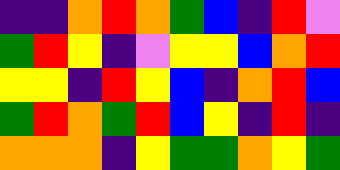[["indigo", "indigo", "orange", "red", "orange", "green", "blue", "indigo", "red", "violet"], ["green", "red", "yellow", "indigo", "violet", "yellow", "yellow", "blue", "orange", "red"], ["yellow", "yellow", "indigo", "red", "yellow", "blue", "indigo", "orange", "red", "blue"], ["green", "red", "orange", "green", "red", "blue", "yellow", "indigo", "red", "indigo"], ["orange", "orange", "orange", "indigo", "yellow", "green", "green", "orange", "yellow", "green"]]